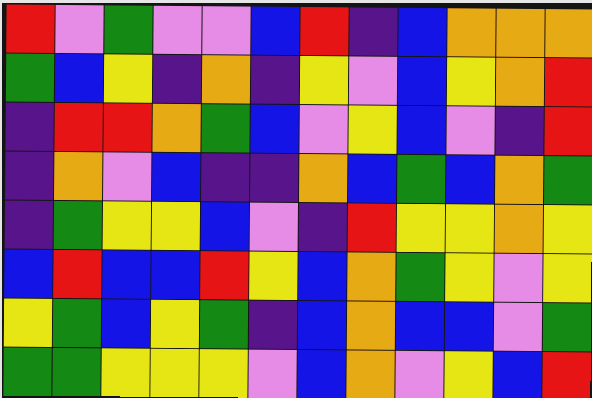[["red", "violet", "green", "violet", "violet", "blue", "red", "indigo", "blue", "orange", "orange", "orange"], ["green", "blue", "yellow", "indigo", "orange", "indigo", "yellow", "violet", "blue", "yellow", "orange", "red"], ["indigo", "red", "red", "orange", "green", "blue", "violet", "yellow", "blue", "violet", "indigo", "red"], ["indigo", "orange", "violet", "blue", "indigo", "indigo", "orange", "blue", "green", "blue", "orange", "green"], ["indigo", "green", "yellow", "yellow", "blue", "violet", "indigo", "red", "yellow", "yellow", "orange", "yellow"], ["blue", "red", "blue", "blue", "red", "yellow", "blue", "orange", "green", "yellow", "violet", "yellow"], ["yellow", "green", "blue", "yellow", "green", "indigo", "blue", "orange", "blue", "blue", "violet", "green"], ["green", "green", "yellow", "yellow", "yellow", "violet", "blue", "orange", "violet", "yellow", "blue", "red"]]